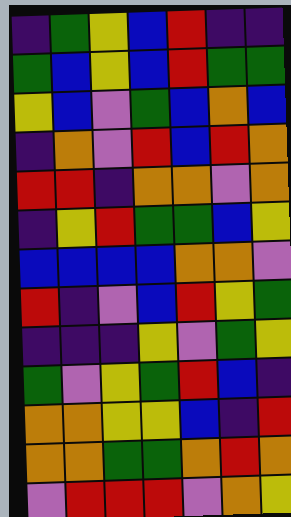[["indigo", "green", "yellow", "blue", "red", "indigo", "indigo"], ["green", "blue", "yellow", "blue", "red", "green", "green"], ["yellow", "blue", "violet", "green", "blue", "orange", "blue"], ["indigo", "orange", "violet", "red", "blue", "red", "orange"], ["red", "red", "indigo", "orange", "orange", "violet", "orange"], ["indigo", "yellow", "red", "green", "green", "blue", "yellow"], ["blue", "blue", "blue", "blue", "orange", "orange", "violet"], ["red", "indigo", "violet", "blue", "red", "yellow", "green"], ["indigo", "indigo", "indigo", "yellow", "violet", "green", "yellow"], ["green", "violet", "yellow", "green", "red", "blue", "indigo"], ["orange", "orange", "yellow", "yellow", "blue", "indigo", "red"], ["orange", "orange", "green", "green", "orange", "red", "orange"], ["violet", "red", "red", "red", "violet", "orange", "yellow"]]